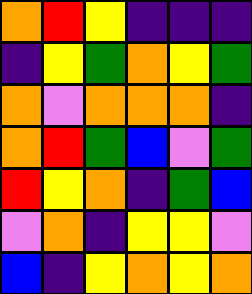[["orange", "red", "yellow", "indigo", "indigo", "indigo"], ["indigo", "yellow", "green", "orange", "yellow", "green"], ["orange", "violet", "orange", "orange", "orange", "indigo"], ["orange", "red", "green", "blue", "violet", "green"], ["red", "yellow", "orange", "indigo", "green", "blue"], ["violet", "orange", "indigo", "yellow", "yellow", "violet"], ["blue", "indigo", "yellow", "orange", "yellow", "orange"]]